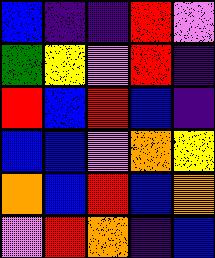[["blue", "indigo", "indigo", "red", "violet"], ["green", "yellow", "violet", "red", "indigo"], ["red", "blue", "red", "blue", "indigo"], ["blue", "blue", "violet", "orange", "yellow"], ["orange", "blue", "red", "blue", "orange"], ["violet", "red", "orange", "indigo", "blue"]]